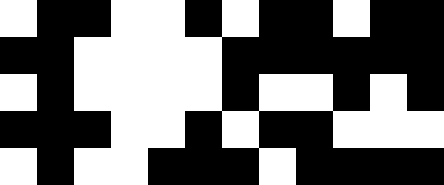[["white", "black", "black", "white", "white", "black", "white", "black", "black", "white", "black", "black"], ["black", "black", "white", "white", "white", "white", "black", "black", "black", "black", "black", "black"], ["white", "black", "white", "white", "white", "white", "black", "white", "white", "black", "white", "black"], ["black", "black", "black", "white", "white", "black", "white", "black", "black", "white", "white", "white"], ["white", "black", "white", "white", "black", "black", "black", "white", "black", "black", "black", "black"]]